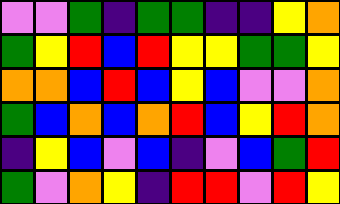[["violet", "violet", "green", "indigo", "green", "green", "indigo", "indigo", "yellow", "orange"], ["green", "yellow", "red", "blue", "red", "yellow", "yellow", "green", "green", "yellow"], ["orange", "orange", "blue", "red", "blue", "yellow", "blue", "violet", "violet", "orange"], ["green", "blue", "orange", "blue", "orange", "red", "blue", "yellow", "red", "orange"], ["indigo", "yellow", "blue", "violet", "blue", "indigo", "violet", "blue", "green", "red"], ["green", "violet", "orange", "yellow", "indigo", "red", "red", "violet", "red", "yellow"]]